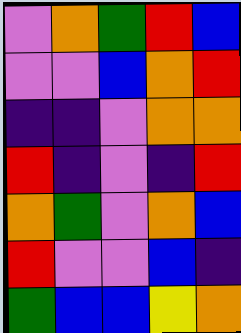[["violet", "orange", "green", "red", "blue"], ["violet", "violet", "blue", "orange", "red"], ["indigo", "indigo", "violet", "orange", "orange"], ["red", "indigo", "violet", "indigo", "red"], ["orange", "green", "violet", "orange", "blue"], ["red", "violet", "violet", "blue", "indigo"], ["green", "blue", "blue", "yellow", "orange"]]